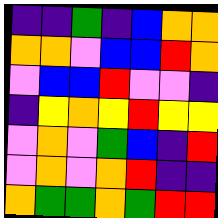[["indigo", "indigo", "green", "indigo", "blue", "orange", "orange"], ["orange", "orange", "violet", "blue", "blue", "red", "orange"], ["violet", "blue", "blue", "red", "violet", "violet", "indigo"], ["indigo", "yellow", "orange", "yellow", "red", "yellow", "yellow"], ["violet", "orange", "violet", "green", "blue", "indigo", "red"], ["violet", "orange", "violet", "orange", "red", "indigo", "indigo"], ["orange", "green", "green", "orange", "green", "red", "red"]]